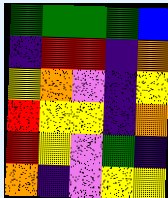[["green", "green", "green", "green", "blue"], ["indigo", "red", "red", "indigo", "orange"], ["yellow", "orange", "violet", "indigo", "yellow"], ["red", "yellow", "yellow", "indigo", "orange"], ["red", "yellow", "violet", "green", "indigo"], ["orange", "indigo", "violet", "yellow", "yellow"]]